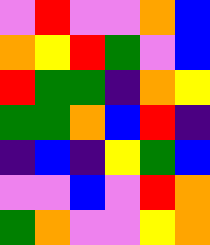[["violet", "red", "violet", "violet", "orange", "blue"], ["orange", "yellow", "red", "green", "violet", "blue"], ["red", "green", "green", "indigo", "orange", "yellow"], ["green", "green", "orange", "blue", "red", "indigo"], ["indigo", "blue", "indigo", "yellow", "green", "blue"], ["violet", "violet", "blue", "violet", "red", "orange"], ["green", "orange", "violet", "violet", "yellow", "orange"]]